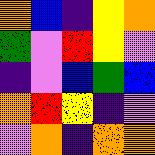[["orange", "blue", "indigo", "yellow", "orange"], ["green", "violet", "red", "yellow", "violet"], ["indigo", "violet", "blue", "green", "blue"], ["orange", "red", "yellow", "indigo", "violet"], ["violet", "orange", "indigo", "orange", "orange"]]